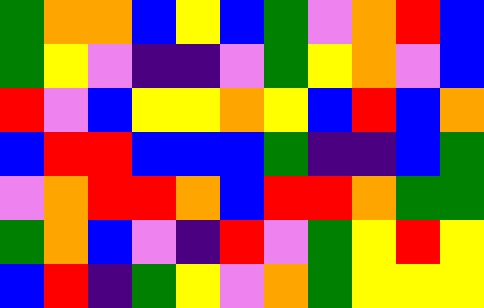[["green", "orange", "orange", "blue", "yellow", "blue", "green", "violet", "orange", "red", "blue"], ["green", "yellow", "violet", "indigo", "indigo", "violet", "green", "yellow", "orange", "violet", "blue"], ["red", "violet", "blue", "yellow", "yellow", "orange", "yellow", "blue", "red", "blue", "orange"], ["blue", "red", "red", "blue", "blue", "blue", "green", "indigo", "indigo", "blue", "green"], ["violet", "orange", "red", "red", "orange", "blue", "red", "red", "orange", "green", "green"], ["green", "orange", "blue", "violet", "indigo", "red", "violet", "green", "yellow", "red", "yellow"], ["blue", "red", "indigo", "green", "yellow", "violet", "orange", "green", "yellow", "yellow", "yellow"]]